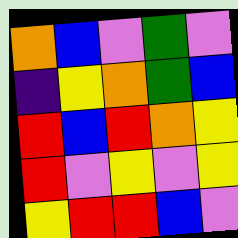[["orange", "blue", "violet", "green", "violet"], ["indigo", "yellow", "orange", "green", "blue"], ["red", "blue", "red", "orange", "yellow"], ["red", "violet", "yellow", "violet", "yellow"], ["yellow", "red", "red", "blue", "violet"]]